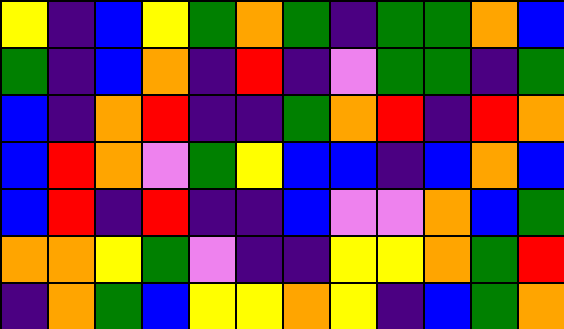[["yellow", "indigo", "blue", "yellow", "green", "orange", "green", "indigo", "green", "green", "orange", "blue"], ["green", "indigo", "blue", "orange", "indigo", "red", "indigo", "violet", "green", "green", "indigo", "green"], ["blue", "indigo", "orange", "red", "indigo", "indigo", "green", "orange", "red", "indigo", "red", "orange"], ["blue", "red", "orange", "violet", "green", "yellow", "blue", "blue", "indigo", "blue", "orange", "blue"], ["blue", "red", "indigo", "red", "indigo", "indigo", "blue", "violet", "violet", "orange", "blue", "green"], ["orange", "orange", "yellow", "green", "violet", "indigo", "indigo", "yellow", "yellow", "orange", "green", "red"], ["indigo", "orange", "green", "blue", "yellow", "yellow", "orange", "yellow", "indigo", "blue", "green", "orange"]]